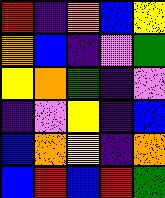[["red", "indigo", "orange", "blue", "yellow"], ["orange", "blue", "indigo", "violet", "green"], ["yellow", "orange", "green", "indigo", "violet"], ["indigo", "violet", "yellow", "indigo", "blue"], ["blue", "orange", "yellow", "indigo", "orange"], ["blue", "red", "blue", "red", "green"]]